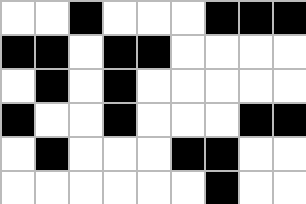[["white", "white", "black", "white", "white", "white", "black", "black", "black"], ["black", "black", "white", "black", "black", "white", "white", "white", "white"], ["white", "black", "white", "black", "white", "white", "white", "white", "white"], ["black", "white", "white", "black", "white", "white", "white", "black", "black"], ["white", "black", "white", "white", "white", "black", "black", "white", "white"], ["white", "white", "white", "white", "white", "white", "black", "white", "white"]]